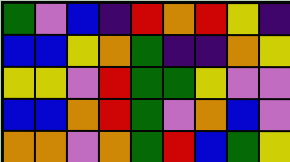[["green", "violet", "blue", "indigo", "red", "orange", "red", "yellow", "indigo"], ["blue", "blue", "yellow", "orange", "green", "indigo", "indigo", "orange", "yellow"], ["yellow", "yellow", "violet", "red", "green", "green", "yellow", "violet", "violet"], ["blue", "blue", "orange", "red", "green", "violet", "orange", "blue", "violet"], ["orange", "orange", "violet", "orange", "green", "red", "blue", "green", "yellow"]]